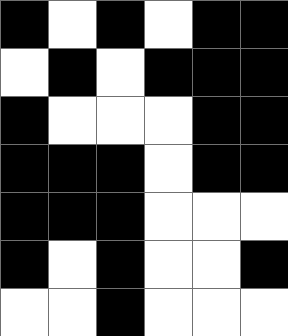[["black", "white", "black", "white", "black", "black"], ["white", "black", "white", "black", "black", "black"], ["black", "white", "white", "white", "black", "black"], ["black", "black", "black", "white", "black", "black"], ["black", "black", "black", "white", "white", "white"], ["black", "white", "black", "white", "white", "black"], ["white", "white", "black", "white", "white", "white"]]